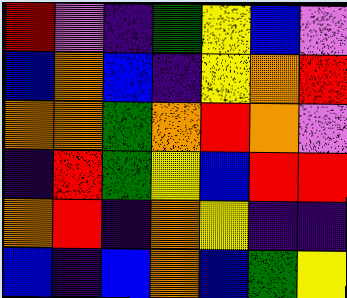[["red", "violet", "indigo", "green", "yellow", "blue", "violet"], ["blue", "orange", "blue", "indigo", "yellow", "orange", "red"], ["orange", "orange", "green", "orange", "red", "orange", "violet"], ["indigo", "red", "green", "yellow", "blue", "red", "red"], ["orange", "red", "indigo", "orange", "yellow", "indigo", "indigo"], ["blue", "indigo", "blue", "orange", "blue", "green", "yellow"]]